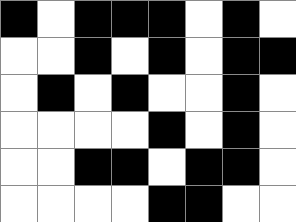[["black", "white", "black", "black", "black", "white", "black", "white"], ["white", "white", "black", "white", "black", "white", "black", "black"], ["white", "black", "white", "black", "white", "white", "black", "white"], ["white", "white", "white", "white", "black", "white", "black", "white"], ["white", "white", "black", "black", "white", "black", "black", "white"], ["white", "white", "white", "white", "black", "black", "white", "white"]]